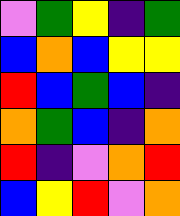[["violet", "green", "yellow", "indigo", "green"], ["blue", "orange", "blue", "yellow", "yellow"], ["red", "blue", "green", "blue", "indigo"], ["orange", "green", "blue", "indigo", "orange"], ["red", "indigo", "violet", "orange", "red"], ["blue", "yellow", "red", "violet", "orange"]]